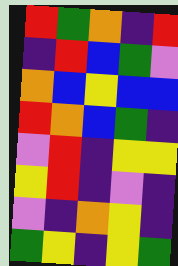[["red", "green", "orange", "indigo", "red"], ["indigo", "red", "blue", "green", "violet"], ["orange", "blue", "yellow", "blue", "blue"], ["red", "orange", "blue", "green", "indigo"], ["violet", "red", "indigo", "yellow", "yellow"], ["yellow", "red", "indigo", "violet", "indigo"], ["violet", "indigo", "orange", "yellow", "indigo"], ["green", "yellow", "indigo", "yellow", "green"]]